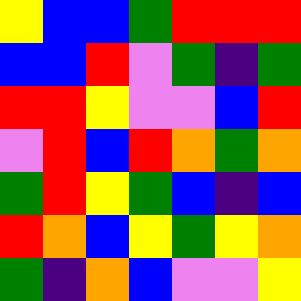[["yellow", "blue", "blue", "green", "red", "red", "red"], ["blue", "blue", "red", "violet", "green", "indigo", "green"], ["red", "red", "yellow", "violet", "violet", "blue", "red"], ["violet", "red", "blue", "red", "orange", "green", "orange"], ["green", "red", "yellow", "green", "blue", "indigo", "blue"], ["red", "orange", "blue", "yellow", "green", "yellow", "orange"], ["green", "indigo", "orange", "blue", "violet", "violet", "yellow"]]